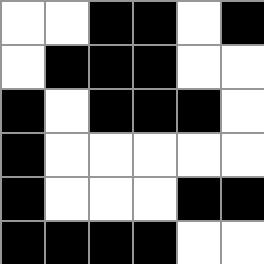[["white", "white", "black", "black", "white", "black"], ["white", "black", "black", "black", "white", "white"], ["black", "white", "black", "black", "black", "white"], ["black", "white", "white", "white", "white", "white"], ["black", "white", "white", "white", "black", "black"], ["black", "black", "black", "black", "white", "white"]]